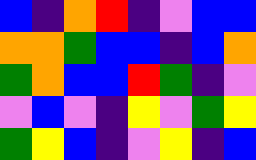[["blue", "indigo", "orange", "red", "indigo", "violet", "blue", "blue"], ["orange", "orange", "green", "blue", "blue", "indigo", "blue", "orange"], ["green", "orange", "blue", "blue", "red", "green", "indigo", "violet"], ["violet", "blue", "violet", "indigo", "yellow", "violet", "green", "yellow"], ["green", "yellow", "blue", "indigo", "violet", "yellow", "indigo", "blue"]]